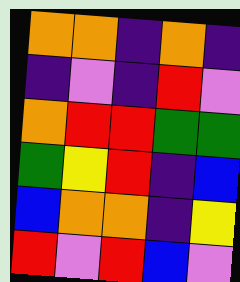[["orange", "orange", "indigo", "orange", "indigo"], ["indigo", "violet", "indigo", "red", "violet"], ["orange", "red", "red", "green", "green"], ["green", "yellow", "red", "indigo", "blue"], ["blue", "orange", "orange", "indigo", "yellow"], ["red", "violet", "red", "blue", "violet"]]